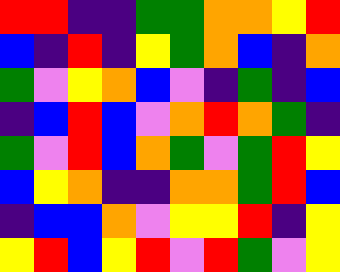[["red", "red", "indigo", "indigo", "green", "green", "orange", "orange", "yellow", "red"], ["blue", "indigo", "red", "indigo", "yellow", "green", "orange", "blue", "indigo", "orange"], ["green", "violet", "yellow", "orange", "blue", "violet", "indigo", "green", "indigo", "blue"], ["indigo", "blue", "red", "blue", "violet", "orange", "red", "orange", "green", "indigo"], ["green", "violet", "red", "blue", "orange", "green", "violet", "green", "red", "yellow"], ["blue", "yellow", "orange", "indigo", "indigo", "orange", "orange", "green", "red", "blue"], ["indigo", "blue", "blue", "orange", "violet", "yellow", "yellow", "red", "indigo", "yellow"], ["yellow", "red", "blue", "yellow", "red", "violet", "red", "green", "violet", "yellow"]]